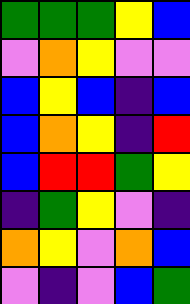[["green", "green", "green", "yellow", "blue"], ["violet", "orange", "yellow", "violet", "violet"], ["blue", "yellow", "blue", "indigo", "blue"], ["blue", "orange", "yellow", "indigo", "red"], ["blue", "red", "red", "green", "yellow"], ["indigo", "green", "yellow", "violet", "indigo"], ["orange", "yellow", "violet", "orange", "blue"], ["violet", "indigo", "violet", "blue", "green"]]